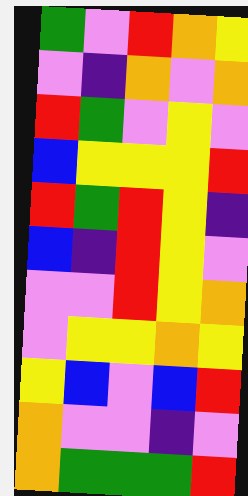[["green", "violet", "red", "orange", "yellow"], ["violet", "indigo", "orange", "violet", "orange"], ["red", "green", "violet", "yellow", "violet"], ["blue", "yellow", "yellow", "yellow", "red"], ["red", "green", "red", "yellow", "indigo"], ["blue", "indigo", "red", "yellow", "violet"], ["violet", "violet", "red", "yellow", "orange"], ["violet", "yellow", "yellow", "orange", "yellow"], ["yellow", "blue", "violet", "blue", "red"], ["orange", "violet", "violet", "indigo", "violet"], ["orange", "green", "green", "green", "red"]]